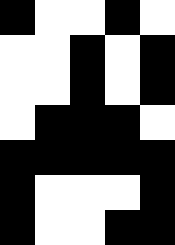[["black", "white", "white", "black", "white"], ["white", "white", "black", "white", "black"], ["white", "white", "black", "white", "black"], ["white", "black", "black", "black", "white"], ["black", "black", "black", "black", "black"], ["black", "white", "white", "white", "black"], ["black", "white", "white", "black", "black"]]